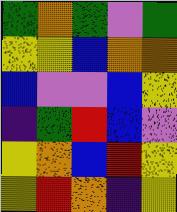[["green", "orange", "green", "violet", "green"], ["yellow", "yellow", "blue", "orange", "orange"], ["blue", "violet", "violet", "blue", "yellow"], ["indigo", "green", "red", "blue", "violet"], ["yellow", "orange", "blue", "red", "yellow"], ["yellow", "red", "orange", "indigo", "yellow"]]